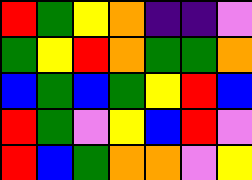[["red", "green", "yellow", "orange", "indigo", "indigo", "violet"], ["green", "yellow", "red", "orange", "green", "green", "orange"], ["blue", "green", "blue", "green", "yellow", "red", "blue"], ["red", "green", "violet", "yellow", "blue", "red", "violet"], ["red", "blue", "green", "orange", "orange", "violet", "yellow"]]